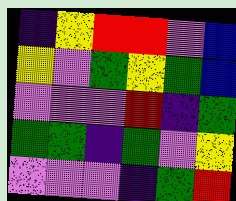[["indigo", "yellow", "red", "red", "violet", "blue"], ["yellow", "violet", "green", "yellow", "green", "blue"], ["violet", "violet", "violet", "red", "indigo", "green"], ["green", "green", "indigo", "green", "violet", "yellow"], ["violet", "violet", "violet", "indigo", "green", "red"]]